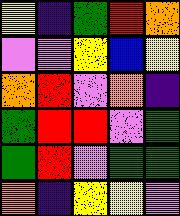[["yellow", "indigo", "green", "red", "orange"], ["violet", "violet", "yellow", "blue", "yellow"], ["orange", "red", "violet", "orange", "indigo"], ["green", "red", "red", "violet", "green"], ["green", "red", "violet", "green", "green"], ["orange", "indigo", "yellow", "yellow", "violet"]]